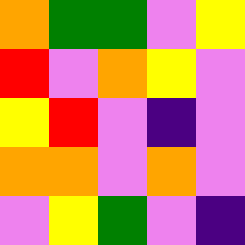[["orange", "green", "green", "violet", "yellow"], ["red", "violet", "orange", "yellow", "violet"], ["yellow", "red", "violet", "indigo", "violet"], ["orange", "orange", "violet", "orange", "violet"], ["violet", "yellow", "green", "violet", "indigo"]]